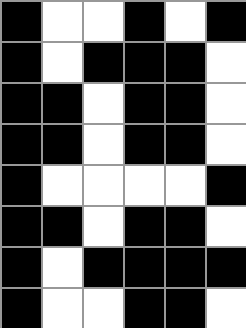[["black", "white", "white", "black", "white", "black"], ["black", "white", "black", "black", "black", "white"], ["black", "black", "white", "black", "black", "white"], ["black", "black", "white", "black", "black", "white"], ["black", "white", "white", "white", "white", "black"], ["black", "black", "white", "black", "black", "white"], ["black", "white", "black", "black", "black", "black"], ["black", "white", "white", "black", "black", "white"]]